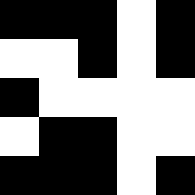[["black", "black", "black", "white", "black"], ["white", "white", "black", "white", "black"], ["black", "white", "white", "white", "white"], ["white", "black", "black", "white", "white"], ["black", "black", "black", "white", "black"]]